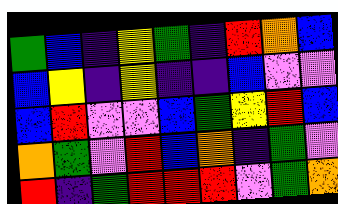[["green", "blue", "indigo", "yellow", "green", "indigo", "red", "orange", "blue"], ["blue", "yellow", "indigo", "yellow", "indigo", "indigo", "blue", "violet", "violet"], ["blue", "red", "violet", "violet", "blue", "green", "yellow", "red", "blue"], ["orange", "green", "violet", "red", "blue", "orange", "indigo", "green", "violet"], ["red", "indigo", "green", "red", "red", "red", "violet", "green", "orange"]]